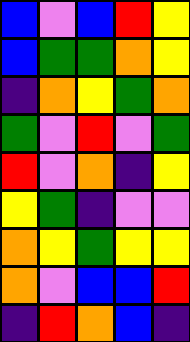[["blue", "violet", "blue", "red", "yellow"], ["blue", "green", "green", "orange", "yellow"], ["indigo", "orange", "yellow", "green", "orange"], ["green", "violet", "red", "violet", "green"], ["red", "violet", "orange", "indigo", "yellow"], ["yellow", "green", "indigo", "violet", "violet"], ["orange", "yellow", "green", "yellow", "yellow"], ["orange", "violet", "blue", "blue", "red"], ["indigo", "red", "orange", "blue", "indigo"]]